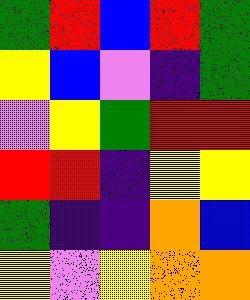[["green", "red", "blue", "red", "green"], ["yellow", "blue", "violet", "indigo", "green"], ["violet", "yellow", "green", "red", "red"], ["red", "red", "indigo", "yellow", "yellow"], ["green", "indigo", "indigo", "orange", "blue"], ["yellow", "violet", "yellow", "orange", "orange"]]